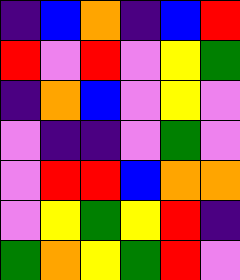[["indigo", "blue", "orange", "indigo", "blue", "red"], ["red", "violet", "red", "violet", "yellow", "green"], ["indigo", "orange", "blue", "violet", "yellow", "violet"], ["violet", "indigo", "indigo", "violet", "green", "violet"], ["violet", "red", "red", "blue", "orange", "orange"], ["violet", "yellow", "green", "yellow", "red", "indigo"], ["green", "orange", "yellow", "green", "red", "violet"]]